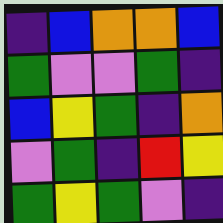[["indigo", "blue", "orange", "orange", "blue"], ["green", "violet", "violet", "green", "indigo"], ["blue", "yellow", "green", "indigo", "orange"], ["violet", "green", "indigo", "red", "yellow"], ["green", "yellow", "green", "violet", "indigo"]]